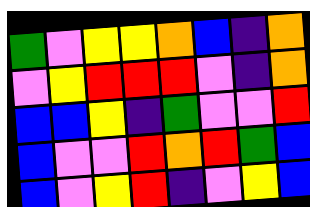[["green", "violet", "yellow", "yellow", "orange", "blue", "indigo", "orange"], ["violet", "yellow", "red", "red", "red", "violet", "indigo", "orange"], ["blue", "blue", "yellow", "indigo", "green", "violet", "violet", "red"], ["blue", "violet", "violet", "red", "orange", "red", "green", "blue"], ["blue", "violet", "yellow", "red", "indigo", "violet", "yellow", "blue"]]